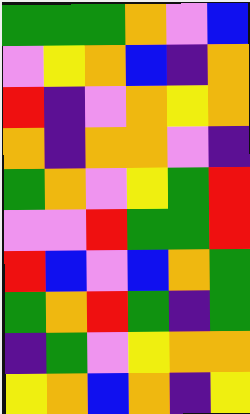[["green", "green", "green", "orange", "violet", "blue"], ["violet", "yellow", "orange", "blue", "indigo", "orange"], ["red", "indigo", "violet", "orange", "yellow", "orange"], ["orange", "indigo", "orange", "orange", "violet", "indigo"], ["green", "orange", "violet", "yellow", "green", "red"], ["violet", "violet", "red", "green", "green", "red"], ["red", "blue", "violet", "blue", "orange", "green"], ["green", "orange", "red", "green", "indigo", "green"], ["indigo", "green", "violet", "yellow", "orange", "orange"], ["yellow", "orange", "blue", "orange", "indigo", "yellow"]]